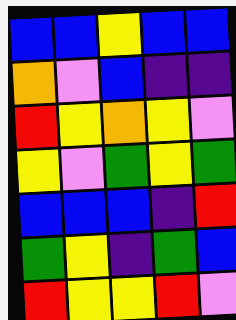[["blue", "blue", "yellow", "blue", "blue"], ["orange", "violet", "blue", "indigo", "indigo"], ["red", "yellow", "orange", "yellow", "violet"], ["yellow", "violet", "green", "yellow", "green"], ["blue", "blue", "blue", "indigo", "red"], ["green", "yellow", "indigo", "green", "blue"], ["red", "yellow", "yellow", "red", "violet"]]